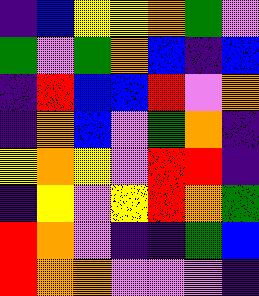[["indigo", "blue", "yellow", "yellow", "orange", "green", "violet"], ["green", "violet", "green", "orange", "blue", "indigo", "blue"], ["indigo", "red", "blue", "blue", "red", "violet", "orange"], ["indigo", "orange", "blue", "violet", "green", "orange", "indigo"], ["yellow", "orange", "yellow", "violet", "red", "red", "indigo"], ["indigo", "yellow", "violet", "yellow", "red", "orange", "green"], ["red", "orange", "violet", "indigo", "indigo", "green", "blue"], ["red", "orange", "orange", "violet", "violet", "violet", "indigo"]]